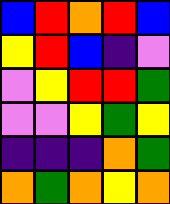[["blue", "red", "orange", "red", "blue"], ["yellow", "red", "blue", "indigo", "violet"], ["violet", "yellow", "red", "red", "green"], ["violet", "violet", "yellow", "green", "yellow"], ["indigo", "indigo", "indigo", "orange", "green"], ["orange", "green", "orange", "yellow", "orange"]]